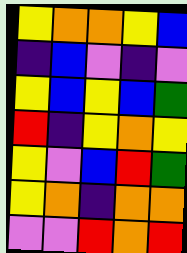[["yellow", "orange", "orange", "yellow", "blue"], ["indigo", "blue", "violet", "indigo", "violet"], ["yellow", "blue", "yellow", "blue", "green"], ["red", "indigo", "yellow", "orange", "yellow"], ["yellow", "violet", "blue", "red", "green"], ["yellow", "orange", "indigo", "orange", "orange"], ["violet", "violet", "red", "orange", "red"]]